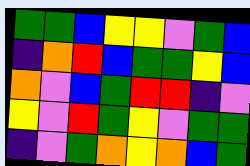[["green", "green", "blue", "yellow", "yellow", "violet", "green", "blue"], ["indigo", "orange", "red", "blue", "green", "green", "yellow", "blue"], ["orange", "violet", "blue", "green", "red", "red", "indigo", "violet"], ["yellow", "violet", "red", "green", "yellow", "violet", "green", "green"], ["indigo", "violet", "green", "orange", "yellow", "orange", "blue", "green"]]